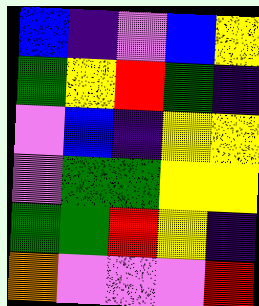[["blue", "indigo", "violet", "blue", "yellow"], ["green", "yellow", "red", "green", "indigo"], ["violet", "blue", "indigo", "yellow", "yellow"], ["violet", "green", "green", "yellow", "yellow"], ["green", "green", "red", "yellow", "indigo"], ["orange", "violet", "violet", "violet", "red"]]